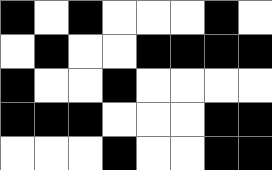[["black", "white", "black", "white", "white", "white", "black", "white"], ["white", "black", "white", "white", "black", "black", "black", "black"], ["black", "white", "white", "black", "white", "white", "white", "white"], ["black", "black", "black", "white", "white", "white", "black", "black"], ["white", "white", "white", "black", "white", "white", "black", "black"]]